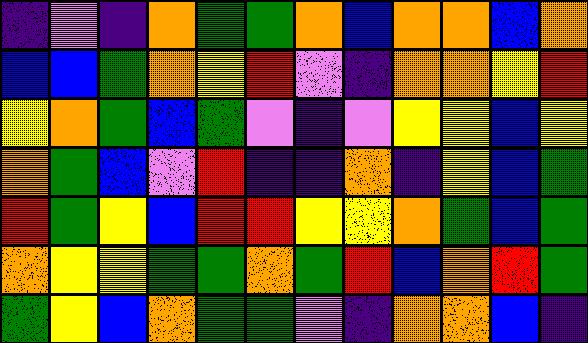[["indigo", "violet", "indigo", "orange", "green", "green", "orange", "blue", "orange", "orange", "blue", "orange"], ["blue", "blue", "green", "orange", "yellow", "red", "violet", "indigo", "orange", "orange", "yellow", "red"], ["yellow", "orange", "green", "blue", "green", "violet", "indigo", "violet", "yellow", "yellow", "blue", "yellow"], ["orange", "green", "blue", "violet", "red", "indigo", "indigo", "orange", "indigo", "yellow", "blue", "green"], ["red", "green", "yellow", "blue", "red", "red", "yellow", "yellow", "orange", "green", "blue", "green"], ["orange", "yellow", "yellow", "green", "green", "orange", "green", "red", "blue", "orange", "red", "green"], ["green", "yellow", "blue", "orange", "green", "green", "violet", "indigo", "orange", "orange", "blue", "indigo"]]